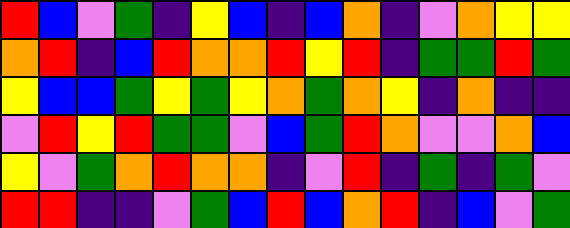[["red", "blue", "violet", "green", "indigo", "yellow", "blue", "indigo", "blue", "orange", "indigo", "violet", "orange", "yellow", "yellow"], ["orange", "red", "indigo", "blue", "red", "orange", "orange", "red", "yellow", "red", "indigo", "green", "green", "red", "green"], ["yellow", "blue", "blue", "green", "yellow", "green", "yellow", "orange", "green", "orange", "yellow", "indigo", "orange", "indigo", "indigo"], ["violet", "red", "yellow", "red", "green", "green", "violet", "blue", "green", "red", "orange", "violet", "violet", "orange", "blue"], ["yellow", "violet", "green", "orange", "red", "orange", "orange", "indigo", "violet", "red", "indigo", "green", "indigo", "green", "violet"], ["red", "red", "indigo", "indigo", "violet", "green", "blue", "red", "blue", "orange", "red", "indigo", "blue", "violet", "green"]]